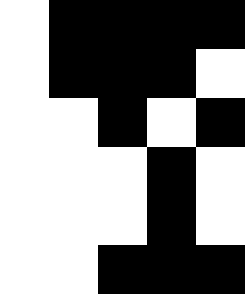[["white", "black", "black", "black", "black"], ["white", "black", "black", "black", "white"], ["white", "white", "black", "white", "black"], ["white", "white", "white", "black", "white"], ["white", "white", "white", "black", "white"], ["white", "white", "black", "black", "black"]]